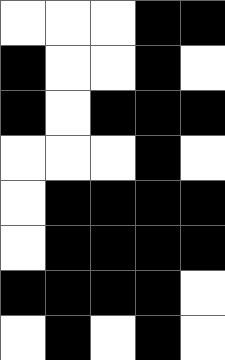[["white", "white", "white", "black", "black"], ["black", "white", "white", "black", "white"], ["black", "white", "black", "black", "black"], ["white", "white", "white", "black", "white"], ["white", "black", "black", "black", "black"], ["white", "black", "black", "black", "black"], ["black", "black", "black", "black", "white"], ["white", "black", "white", "black", "white"]]